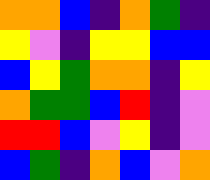[["orange", "orange", "blue", "indigo", "orange", "green", "indigo"], ["yellow", "violet", "indigo", "yellow", "yellow", "blue", "blue"], ["blue", "yellow", "green", "orange", "orange", "indigo", "yellow"], ["orange", "green", "green", "blue", "red", "indigo", "violet"], ["red", "red", "blue", "violet", "yellow", "indigo", "violet"], ["blue", "green", "indigo", "orange", "blue", "violet", "orange"]]